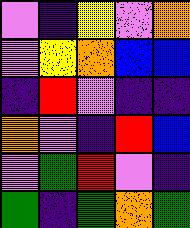[["violet", "indigo", "yellow", "violet", "orange"], ["violet", "yellow", "orange", "blue", "blue"], ["indigo", "red", "violet", "indigo", "indigo"], ["orange", "violet", "indigo", "red", "blue"], ["violet", "green", "red", "violet", "indigo"], ["green", "indigo", "green", "orange", "green"]]